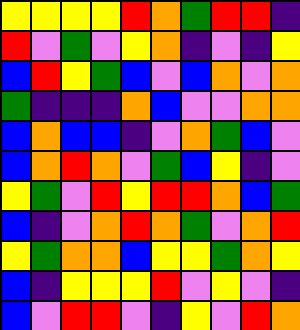[["yellow", "yellow", "yellow", "yellow", "red", "orange", "green", "red", "red", "indigo"], ["red", "violet", "green", "violet", "yellow", "orange", "indigo", "violet", "indigo", "yellow"], ["blue", "red", "yellow", "green", "blue", "violet", "blue", "orange", "violet", "orange"], ["green", "indigo", "indigo", "indigo", "orange", "blue", "violet", "violet", "orange", "orange"], ["blue", "orange", "blue", "blue", "indigo", "violet", "orange", "green", "blue", "violet"], ["blue", "orange", "red", "orange", "violet", "green", "blue", "yellow", "indigo", "violet"], ["yellow", "green", "violet", "red", "yellow", "red", "red", "orange", "blue", "green"], ["blue", "indigo", "violet", "orange", "red", "orange", "green", "violet", "orange", "red"], ["yellow", "green", "orange", "orange", "blue", "yellow", "yellow", "green", "orange", "yellow"], ["blue", "indigo", "yellow", "yellow", "yellow", "red", "violet", "yellow", "violet", "indigo"], ["blue", "violet", "red", "red", "violet", "indigo", "yellow", "violet", "red", "orange"]]